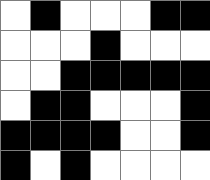[["white", "black", "white", "white", "white", "black", "black"], ["white", "white", "white", "black", "white", "white", "white"], ["white", "white", "black", "black", "black", "black", "black"], ["white", "black", "black", "white", "white", "white", "black"], ["black", "black", "black", "black", "white", "white", "black"], ["black", "white", "black", "white", "white", "white", "white"]]